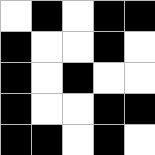[["white", "black", "white", "black", "black"], ["black", "white", "white", "black", "white"], ["black", "white", "black", "white", "white"], ["black", "white", "white", "black", "black"], ["black", "black", "white", "black", "white"]]